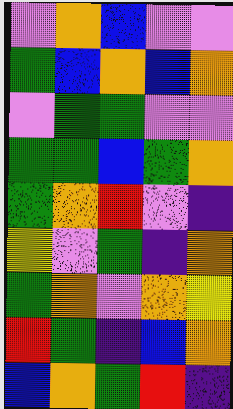[["violet", "orange", "blue", "violet", "violet"], ["green", "blue", "orange", "blue", "orange"], ["violet", "green", "green", "violet", "violet"], ["green", "green", "blue", "green", "orange"], ["green", "orange", "red", "violet", "indigo"], ["yellow", "violet", "green", "indigo", "orange"], ["green", "orange", "violet", "orange", "yellow"], ["red", "green", "indigo", "blue", "orange"], ["blue", "orange", "green", "red", "indigo"]]